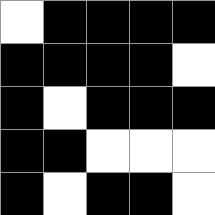[["white", "black", "black", "black", "black"], ["black", "black", "black", "black", "white"], ["black", "white", "black", "black", "black"], ["black", "black", "white", "white", "white"], ["black", "white", "black", "black", "white"]]